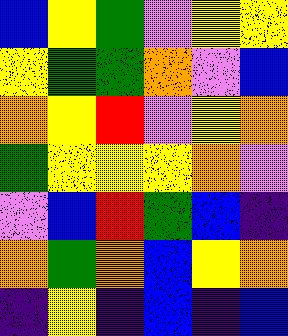[["blue", "yellow", "green", "violet", "yellow", "yellow"], ["yellow", "green", "green", "orange", "violet", "blue"], ["orange", "yellow", "red", "violet", "yellow", "orange"], ["green", "yellow", "yellow", "yellow", "orange", "violet"], ["violet", "blue", "red", "green", "blue", "indigo"], ["orange", "green", "orange", "blue", "yellow", "orange"], ["indigo", "yellow", "indigo", "blue", "indigo", "blue"]]